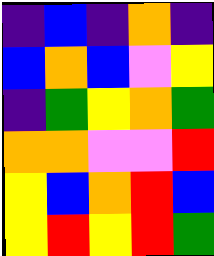[["indigo", "blue", "indigo", "orange", "indigo"], ["blue", "orange", "blue", "violet", "yellow"], ["indigo", "green", "yellow", "orange", "green"], ["orange", "orange", "violet", "violet", "red"], ["yellow", "blue", "orange", "red", "blue"], ["yellow", "red", "yellow", "red", "green"]]